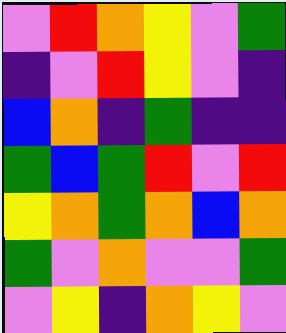[["violet", "red", "orange", "yellow", "violet", "green"], ["indigo", "violet", "red", "yellow", "violet", "indigo"], ["blue", "orange", "indigo", "green", "indigo", "indigo"], ["green", "blue", "green", "red", "violet", "red"], ["yellow", "orange", "green", "orange", "blue", "orange"], ["green", "violet", "orange", "violet", "violet", "green"], ["violet", "yellow", "indigo", "orange", "yellow", "violet"]]